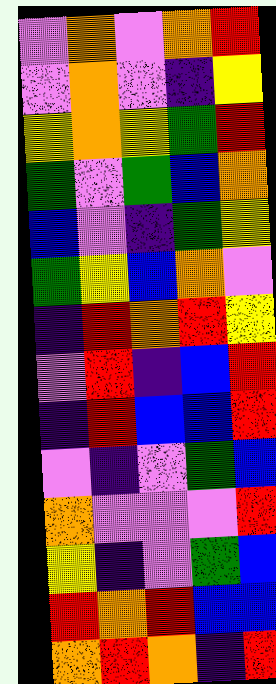[["violet", "orange", "violet", "orange", "red"], ["violet", "orange", "violet", "indigo", "yellow"], ["yellow", "orange", "yellow", "green", "red"], ["green", "violet", "green", "blue", "orange"], ["blue", "violet", "indigo", "green", "yellow"], ["green", "yellow", "blue", "orange", "violet"], ["indigo", "red", "orange", "red", "yellow"], ["violet", "red", "indigo", "blue", "red"], ["indigo", "red", "blue", "blue", "red"], ["violet", "indigo", "violet", "green", "blue"], ["orange", "violet", "violet", "violet", "red"], ["yellow", "indigo", "violet", "green", "blue"], ["red", "orange", "red", "blue", "blue"], ["orange", "red", "orange", "indigo", "red"]]